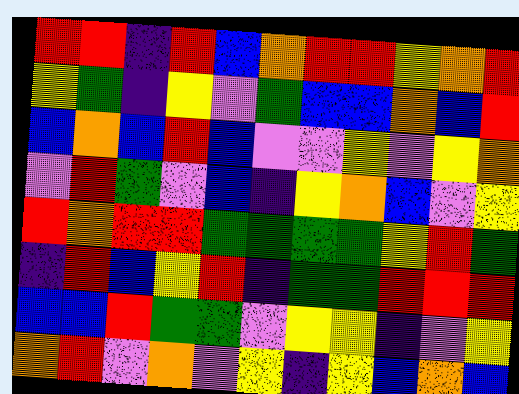[["red", "red", "indigo", "red", "blue", "orange", "red", "red", "yellow", "orange", "red"], ["yellow", "green", "indigo", "yellow", "violet", "green", "blue", "blue", "orange", "blue", "red"], ["blue", "orange", "blue", "red", "blue", "violet", "violet", "yellow", "violet", "yellow", "orange"], ["violet", "red", "green", "violet", "blue", "indigo", "yellow", "orange", "blue", "violet", "yellow"], ["red", "orange", "red", "red", "green", "green", "green", "green", "yellow", "red", "green"], ["indigo", "red", "blue", "yellow", "red", "indigo", "green", "green", "red", "red", "red"], ["blue", "blue", "red", "green", "green", "violet", "yellow", "yellow", "indigo", "violet", "yellow"], ["orange", "red", "violet", "orange", "violet", "yellow", "indigo", "yellow", "blue", "orange", "blue"]]